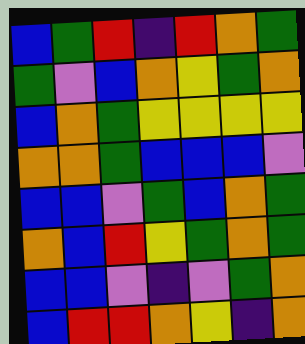[["blue", "green", "red", "indigo", "red", "orange", "green"], ["green", "violet", "blue", "orange", "yellow", "green", "orange"], ["blue", "orange", "green", "yellow", "yellow", "yellow", "yellow"], ["orange", "orange", "green", "blue", "blue", "blue", "violet"], ["blue", "blue", "violet", "green", "blue", "orange", "green"], ["orange", "blue", "red", "yellow", "green", "orange", "green"], ["blue", "blue", "violet", "indigo", "violet", "green", "orange"], ["blue", "red", "red", "orange", "yellow", "indigo", "orange"]]